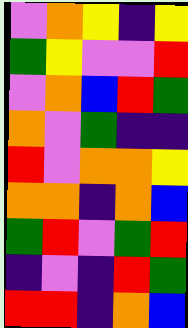[["violet", "orange", "yellow", "indigo", "yellow"], ["green", "yellow", "violet", "violet", "red"], ["violet", "orange", "blue", "red", "green"], ["orange", "violet", "green", "indigo", "indigo"], ["red", "violet", "orange", "orange", "yellow"], ["orange", "orange", "indigo", "orange", "blue"], ["green", "red", "violet", "green", "red"], ["indigo", "violet", "indigo", "red", "green"], ["red", "red", "indigo", "orange", "blue"]]